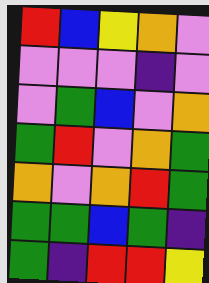[["red", "blue", "yellow", "orange", "violet"], ["violet", "violet", "violet", "indigo", "violet"], ["violet", "green", "blue", "violet", "orange"], ["green", "red", "violet", "orange", "green"], ["orange", "violet", "orange", "red", "green"], ["green", "green", "blue", "green", "indigo"], ["green", "indigo", "red", "red", "yellow"]]